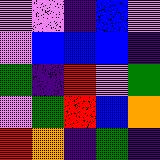[["violet", "violet", "indigo", "blue", "violet"], ["violet", "blue", "blue", "blue", "indigo"], ["green", "indigo", "red", "violet", "green"], ["violet", "green", "red", "blue", "orange"], ["red", "orange", "indigo", "green", "indigo"]]